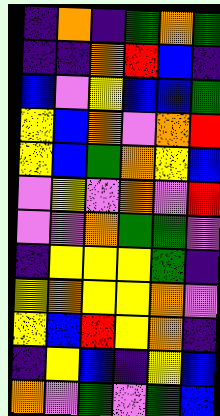[["indigo", "orange", "indigo", "green", "orange", "green"], ["indigo", "indigo", "orange", "red", "blue", "indigo"], ["blue", "violet", "yellow", "blue", "blue", "green"], ["yellow", "blue", "orange", "violet", "orange", "red"], ["yellow", "blue", "green", "orange", "yellow", "blue"], ["violet", "yellow", "violet", "orange", "violet", "red"], ["violet", "violet", "orange", "green", "green", "violet"], ["indigo", "yellow", "yellow", "yellow", "green", "indigo"], ["yellow", "orange", "yellow", "yellow", "orange", "violet"], ["yellow", "blue", "red", "yellow", "orange", "indigo"], ["indigo", "yellow", "blue", "indigo", "yellow", "blue"], ["orange", "violet", "green", "violet", "green", "blue"]]